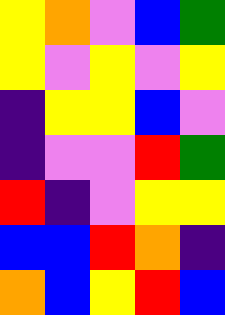[["yellow", "orange", "violet", "blue", "green"], ["yellow", "violet", "yellow", "violet", "yellow"], ["indigo", "yellow", "yellow", "blue", "violet"], ["indigo", "violet", "violet", "red", "green"], ["red", "indigo", "violet", "yellow", "yellow"], ["blue", "blue", "red", "orange", "indigo"], ["orange", "blue", "yellow", "red", "blue"]]